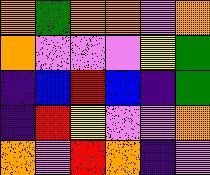[["orange", "green", "orange", "orange", "violet", "orange"], ["orange", "violet", "violet", "violet", "yellow", "green"], ["indigo", "blue", "red", "blue", "indigo", "green"], ["indigo", "red", "yellow", "violet", "violet", "orange"], ["orange", "violet", "red", "orange", "indigo", "violet"]]